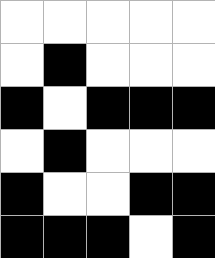[["white", "white", "white", "white", "white"], ["white", "black", "white", "white", "white"], ["black", "white", "black", "black", "black"], ["white", "black", "white", "white", "white"], ["black", "white", "white", "black", "black"], ["black", "black", "black", "white", "black"]]